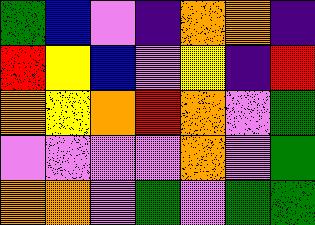[["green", "blue", "violet", "indigo", "orange", "orange", "indigo"], ["red", "yellow", "blue", "violet", "yellow", "indigo", "red"], ["orange", "yellow", "orange", "red", "orange", "violet", "green"], ["violet", "violet", "violet", "violet", "orange", "violet", "green"], ["orange", "orange", "violet", "green", "violet", "green", "green"]]